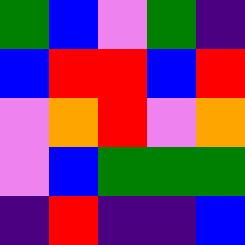[["green", "blue", "violet", "green", "indigo"], ["blue", "red", "red", "blue", "red"], ["violet", "orange", "red", "violet", "orange"], ["violet", "blue", "green", "green", "green"], ["indigo", "red", "indigo", "indigo", "blue"]]